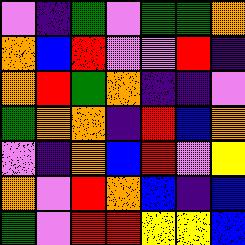[["violet", "indigo", "green", "violet", "green", "green", "orange"], ["orange", "blue", "red", "violet", "violet", "red", "indigo"], ["orange", "red", "green", "orange", "indigo", "indigo", "violet"], ["green", "orange", "orange", "indigo", "red", "blue", "orange"], ["violet", "indigo", "orange", "blue", "red", "violet", "yellow"], ["orange", "violet", "red", "orange", "blue", "indigo", "blue"], ["green", "violet", "red", "red", "yellow", "yellow", "blue"]]